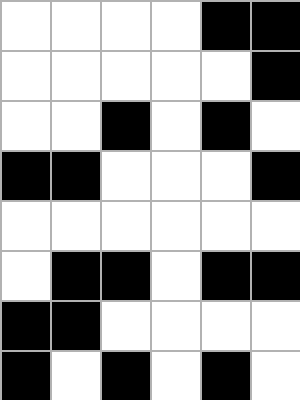[["white", "white", "white", "white", "black", "black"], ["white", "white", "white", "white", "white", "black"], ["white", "white", "black", "white", "black", "white"], ["black", "black", "white", "white", "white", "black"], ["white", "white", "white", "white", "white", "white"], ["white", "black", "black", "white", "black", "black"], ["black", "black", "white", "white", "white", "white"], ["black", "white", "black", "white", "black", "white"]]